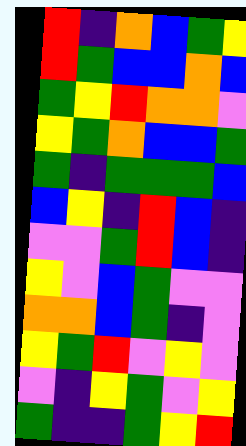[["red", "indigo", "orange", "blue", "green", "yellow"], ["red", "green", "blue", "blue", "orange", "blue"], ["green", "yellow", "red", "orange", "orange", "violet"], ["yellow", "green", "orange", "blue", "blue", "green"], ["green", "indigo", "green", "green", "green", "blue"], ["blue", "yellow", "indigo", "red", "blue", "indigo"], ["violet", "violet", "green", "red", "blue", "indigo"], ["yellow", "violet", "blue", "green", "violet", "violet"], ["orange", "orange", "blue", "green", "indigo", "violet"], ["yellow", "green", "red", "violet", "yellow", "violet"], ["violet", "indigo", "yellow", "green", "violet", "yellow"], ["green", "indigo", "indigo", "green", "yellow", "red"]]